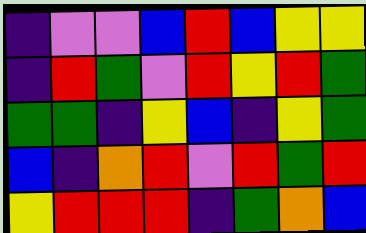[["indigo", "violet", "violet", "blue", "red", "blue", "yellow", "yellow"], ["indigo", "red", "green", "violet", "red", "yellow", "red", "green"], ["green", "green", "indigo", "yellow", "blue", "indigo", "yellow", "green"], ["blue", "indigo", "orange", "red", "violet", "red", "green", "red"], ["yellow", "red", "red", "red", "indigo", "green", "orange", "blue"]]